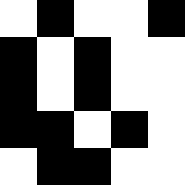[["white", "black", "white", "white", "black"], ["black", "white", "black", "white", "white"], ["black", "white", "black", "white", "white"], ["black", "black", "white", "black", "white"], ["white", "black", "black", "white", "white"]]